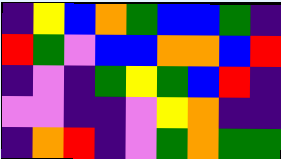[["indigo", "yellow", "blue", "orange", "green", "blue", "blue", "green", "indigo"], ["red", "green", "violet", "blue", "blue", "orange", "orange", "blue", "red"], ["indigo", "violet", "indigo", "green", "yellow", "green", "blue", "red", "indigo"], ["violet", "violet", "indigo", "indigo", "violet", "yellow", "orange", "indigo", "indigo"], ["indigo", "orange", "red", "indigo", "violet", "green", "orange", "green", "green"]]